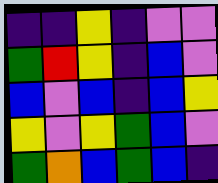[["indigo", "indigo", "yellow", "indigo", "violet", "violet"], ["green", "red", "yellow", "indigo", "blue", "violet"], ["blue", "violet", "blue", "indigo", "blue", "yellow"], ["yellow", "violet", "yellow", "green", "blue", "violet"], ["green", "orange", "blue", "green", "blue", "indigo"]]